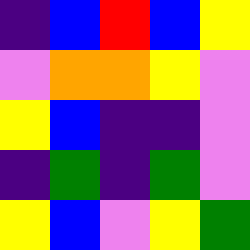[["indigo", "blue", "red", "blue", "yellow"], ["violet", "orange", "orange", "yellow", "violet"], ["yellow", "blue", "indigo", "indigo", "violet"], ["indigo", "green", "indigo", "green", "violet"], ["yellow", "blue", "violet", "yellow", "green"]]